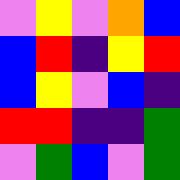[["violet", "yellow", "violet", "orange", "blue"], ["blue", "red", "indigo", "yellow", "red"], ["blue", "yellow", "violet", "blue", "indigo"], ["red", "red", "indigo", "indigo", "green"], ["violet", "green", "blue", "violet", "green"]]